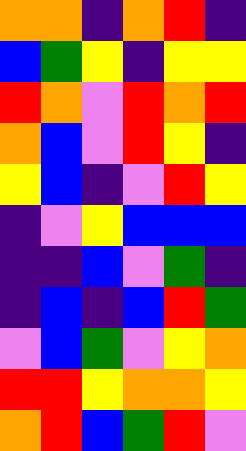[["orange", "orange", "indigo", "orange", "red", "indigo"], ["blue", "green", "yellow", "indigo", "yellow", "yellow"], ["red", "orange", "violet", "red", "orange", "red"], ["orange", "blue", "violet", "red", "yellow", "indigo"], ["yellow", "blue", "indigo", "violet", "red", "yellow"], ["indigo", "violet", "yellow", "blue", "blue", "blue"], ["indigo", "indigo", "blue", "violet", "green", "indigo"], ["indigo", "blue", "indigo", "blue", "red", "green"], ["violet", "blue", "green", "violet", "yellow", "orange"], ["red", "red", "yellow", "orange", "orange", "yellow"], ["orange", "red", "blue", "green", "red", "violet"]]